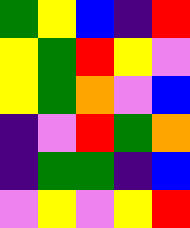[["green", "yellow", "blue", "indigo", "red"], ["yellow", "green", "red", "yellow", "violet"], ["yellow", "green", "orange", "violet", "blue"], ["indigo", "violet", "red", "green", "orange"], ["indigo", "green", "green", "indigo", "blue"], ["violet", "yellow", "violet", "yellow", "red"]]